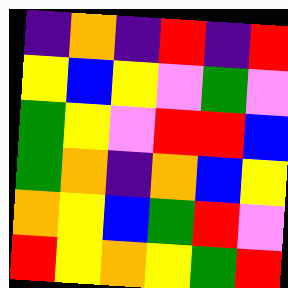[["indigo", "orange", "indigo", "red", "indigo", "red"], ["yellow", "blue", "yellow", "violet", "green", "violet"], ["green", "yellow", "violet", "red", "red", "blue"], ["green", "orange", "indigo", "orange", "blue", "yellow"], ["orange", "yellow", "blue", "green", "red", "violet"], ["red", "yellow", "orange", "yellow", "green", "red"]]